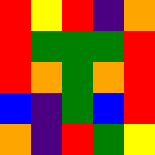[["red", "yellow", "red", "indigo", "orange"], ["red", "green", "green", "green", "red"], ["red", "orange", "green", "orange", "red"], ["blue", "indigo", "green", "blue", "red"], ["orange", "indigo", "red", "green", "yellow"]]